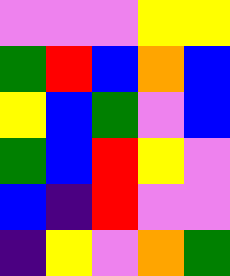[["violet", "violet", "violet", "yellow", "yellow"], ["green", "red", "blue", "orange", "blue"], ["yellow", "blue", "green", "violet", "blue"], ["green", "blue", "red", "yellow", "violet"], ["blue", "indigo", "red", "violet", "violet"], ["indigo", "yellow", "violet", "orange", "green"]]